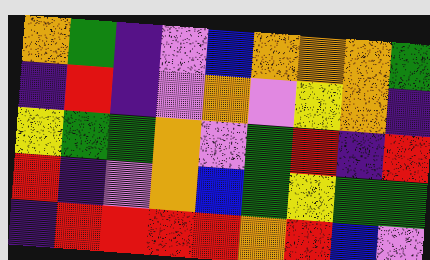[["orange", "green", "indigo", "violet", "blue", "orange", "orange", "orange", "green"], ["indigo", "red", "indigo", "violet", "orange", "violet", "yellow", "orange", "indigo"], ["yellow", "green", "green", "orange", "violet", "green", "red", "indigo", "red"], ["red", "indigo", "violet", "orange", "blue", "green", "yellow", "green", "green"], ["indigo", "red", "red", "red", "red", "orange", "red", "blue", "violet"]]